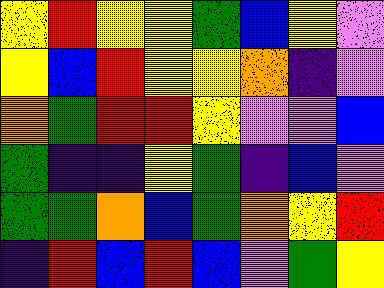[["yellow", "red", "yellow", "yellow", "green", "blue", "yellow", "violet"], ["yellow", "blue", "red", "yellow", "yellow", "orange", "indigo", "violet"], ["orange", "green", "red", "red", "yellow", "violet", "violet", "blue"], ["green", "indigo", "indigo", "yellow", "green", "indigo", "blue", "violet"], ["green", "green", "orange", "blue", "green", "orange", "yellow", "red"], ["indigo", "red", "blue", "red", "blue", "violet", "green", "yellow"]]